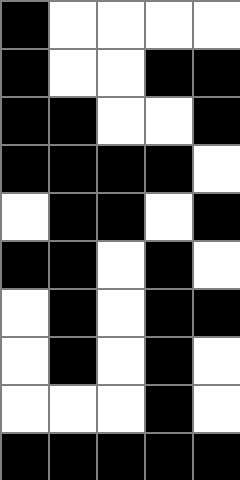[["black", "white", "white", "white", "white"], ["black", "white", "white", "black", "black"], ["black", "black", "white", "white", "black"], ["black", "black", "black", "black", "white"], ["white", "black", "black", "white", "black"], ["black", "black", "white", "black", "white"], ["white", "black", "white", "black", "black"], ["white", "black", "white", "black", "white"], ["white", "white", "white", "black", "white"], ["black", "black", "black", "black", "black"]]